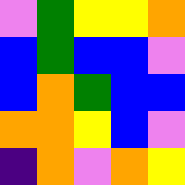[["violet", "green", "yellow", "yellow", "orange"], ["blue", "green", "blue", "blue", "violet"], ["blue", "orange", "green", "blue", "blue"], ["orange", "orange", "yellow", "blue", "violet"], ["indigo", "orange", "violet", "orange", "yellow"]]